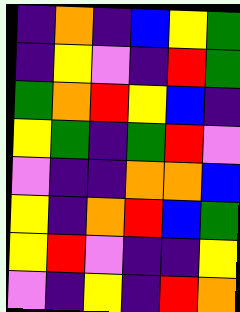[["indigo", "orange", "indigo", "blue", "yellow", "green"], ["indigo", "yellow", "violet", "indigo", "red", "green"], ["green", "orange", "red", "yellow", "blue", "indigo"], ["yellow", "green", "indigo", "green", "red", "violet"], ["violet", "indigo", "indigo", "orange", "orange", "blue"], ["yellow", "indigo", "orange", "red", "blue", "green"], ["yellow", "red", "violet", "indigo", "indigo", "yellow"], ["violet", "indigo", "yellow", "indigo", "red", "orange"]]